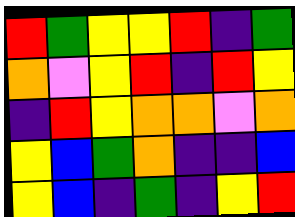[["red", "green", "yellow", "yellow", "red", "indigo", "green"], ["orange", "violet", "yellow", "red", "indigo", "red", "yellow"], ["indigo", "red", "yellow", "orange", "orange", "violet", "orange"], ["yellow", "blue", "green", "orange", "indigo", "indigo", "blue"], ["yellow", "blue", "indigo", "green", "indigo", "yellow", "red"]]